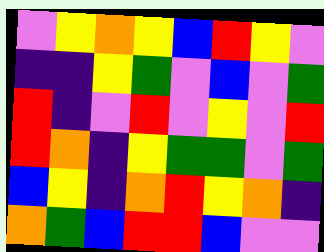[["violet", "yellow", "orange", "yellow", "blue", "red", "yellow", "violet"], ["indigo", "indigo", "yellow", "green", "violet", "blue", "violet", "green"], ["red", "indigo", "violet", "red", "violet", "yellow", "violet", "red"], ["red", "orange", "indigo", "yellow", "green", "green", "violet", "green"], ["blue", "yellow", "indigo", "orange", "red", "yellow", "orange", "indigo"], ["orange", "green", "blue", "red", "red", "blue", "violet", "violet"]]